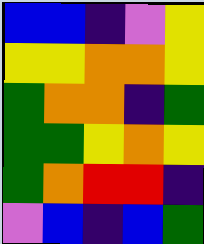[["blue", "blue", "indigo", "violet", "yellow"], ["yellow", "yellow", "orange", "orange", "yellow"], ["green", "orange", "orange", "indigo", "green"], ["green", "green", "yellow", "orange", "yellow"], ["green", "orange", "red", "red", "indigo"], ["violet", "blue", "indigo", "blue", "green"]]